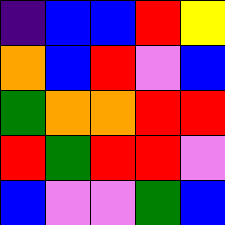[["indigo", "blue", "blue", "red", "yellow"], ["orange", "blue", "red", "violet", "blue"], ["green", "orange", "orange", "red", "red"], ["red", "green", "red", "red", "violet"], ["blue", "violet", "violet", "green", "blue"]]